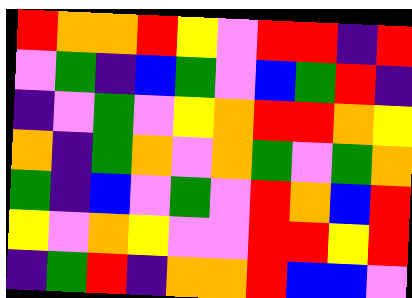[["red", "orange", "orange", "red", "yellow", "violet", "red", "red", "indigo", "red"], ["violet", "green", "indigo", "blue", "green", "violet", "blue", "green", "red", "indigo"], ["indigo", "violet", "green", "violet", "yellow", "orange", "red", "red", "orange", "yellow"], ["orange", "indigo", "green", "orange", "violet", "orange", "green", "violet", "green", "orange"], ["green", "indigo", "blue", "violet", "green", "violet", "red", "orange", "blue", "red"], ["yellow", "violet", "orange", "yellow", "violet", "violet", "red", "red", "yellow", "red"], ["indigo", "green", "red", "indigo", "orange", "orange", "red", "blue", "blue", "violet"]]